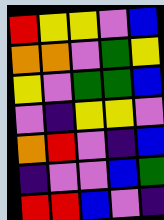[["red", "yellow", "yellow", "violet", "blue"], ["orange", "orange", "violet", "green", "yellow"], ["yellow", "violet", "green", "green", "blue"], ["violet", "indigo", "yellow", "yellow", "violet"], ["orange", "red", "violet", "indigo", "blue"], ["indigo", "violet", "violet", "blue", "green"], ["red", "red", "blue", "violet", "indigo"]]